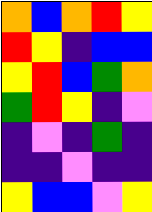[["orange", "blue", "orange", "red", "yellow"], ["red", "yellow", "indigo", "blue", "blue"], ["yellow", "red", "blue", "green", "orange"], ["green", "red", "yellow", "indigo", "violet"], ["indigo", "violet", "indigo", "green", "indigo"], ["indigo", "indigo", "violet", "indigo", "indigo"], ["yellow", "blue", "blue", "violet", "yellow"]]